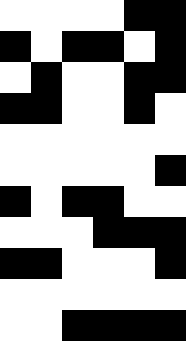[["white", "white", "white", "white", "black", "black"], ["black", "white", "black", "black", "white", "black"], ["white", "black", "white", "white", "black", "black"], ["black", "black", "white", "white", "black", "white"], ["white", "white", "white", "white", "white", "white"], ["white", "white", "white", "white", "white", "black"], ["black", "white", "black", "black", "white", "white"], ["white", "white", "white", "black", "black", "black"], ["black", "black", "white", "white", "white", "black"], ["white", "white", "white", "white", "white", "white"], ["white", "white", "black", "black", "black", "black"]]